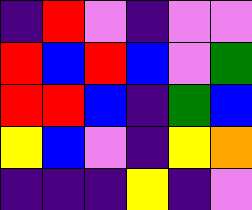[["indigo", "red", "violet", "indigo", "violet", "violet"], ["red", "blue", "red", "blue", "violet", "green"], ["red", "red", "blue", "indigo", "green", "blue"], ["yellow", "blue", "violet", "indigo", "yellow", "orange"], ["indigo", "indigo", "indigo", "yellow", "indigo", "violet"]]